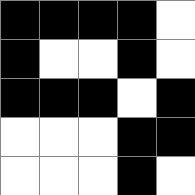[["black", "black", "black", "black", "white"], ["black", "white", "white", "black", "white"], ["black", "black", "black", "white", "black"], ["white", "white", "white", "black", "black"], ["white", "white", "white", "black", "white"]]